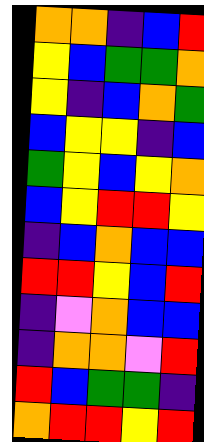[["orange", "orange", "indigo", "blue", "red"], ["yellow", "blue", "green", "green", "orange"], ["yellow", "indigo", "blue", "orange", "green"], ["blue", "yellow", "yellow", "indigo", "blue"], ["green", "yellow", "blue", "yellow", "orange"], ["blue", "yellow", "red", "red", "yellow"], ["indigo", "blue", "orange", "blue", "blue"], ["red", "red", "yellow", "blue", "red"], ["indigo", "violet", "orange", "blue", "blue"], ["indigo", "orange", "orange", "violet", "red"], ["red", "blue", "green", "green", "indigo"], ["orange", "red", "red", "yellow", "red"]]